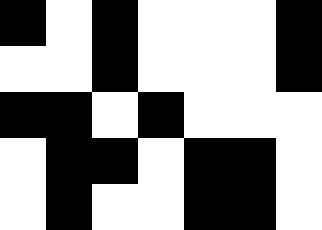[["black", "white", "black", "white", "white", "white", "black"], ["white", "white", "black", "white", "white", "white", "black"], ["black", "black", "white", "black", "white", "white", "white"], ["white", "black", "black", "white", "black", "black", "white"], ["white", "black", "white", "white", "black", "black", "white"]]